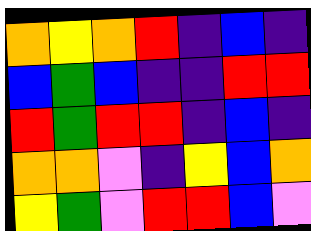[["orange", "yellow", "orange", "red", "indigo", "blue", "indigo"], ["blue", "green", "blue", "indigo", "indigo", "red", "red"], ["red", "green", "red", "red", "indigo", "blue", "indigo"], ["orange", "orange", "violet", "indigo", "yellow", "blue", "orange"], ["yellow", "green", "violet", "red", "red", "blue", "violet"]]